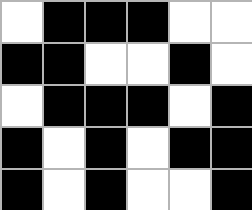[["white", "black", "black", "black", "white", "white"], ["black", "black", "white", "white", "black", "white"], ["white", "black", "black", "black", "white", "black"], ["black", "white", "black", "white", "black", "black"], ["black", "white", "black", "white", "white", "black"]]